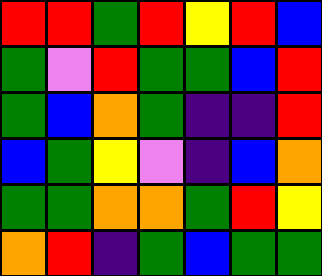[["red", "red", "green", "red", "yellow", "red", "blue"], ["green", "violet", "red", "green", "green", "blue", "red"], ["green", "blue", "orange", "green", "indigo", "indigo", "red"], ["blue", "green", "yellow", "violet", "indigo", "blue", "orange"], ["green", "green", "orange", "orange", "green", "red", "yellow"], ["orange", "red", "indigo", "green", "blue", "green", "green"]]